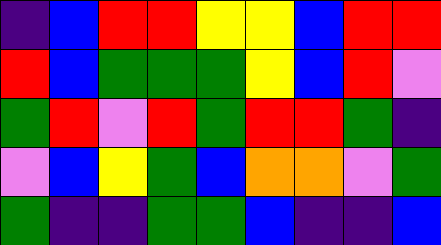[["indigo", "blue", "red", "red", "yellow", "yellow", "blue", "red", "red"], ["red", "blue", "green", "green", "green", "yellow", "blue", "red", "violet"], ["green", "red", "violet", "red", "green", "red", "red", "green", "indigo"], ["violet", "blue", "yellow", "green", "blue", "orange", "orange", "violet", "green"], ["green", "indigo", "indigo", "green", "green", "blue", "indigo", "indigo", "blue"]]